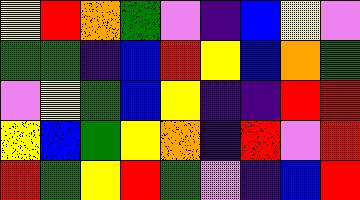[["yellow", "red", "orange", "green", "violet", "indigo", "blue", "yellow", "violet"], ["green", "green", "indigo", "blue", "red", "yellow", "blue", "orange", "green"], ["violet", "yellow", "green", "blue", "yellow", "indigo", "indigo", "red", "red"], ["yellow", "blue", "green", "yellow", "orange", "indigo", "red", "violet", "red"], ["red", "green", "yellow", "red", "green", "violet", "indigo", "blue", "red"]]